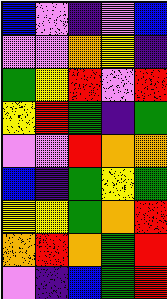[["blue", "violet", "indigo", "violet", "blue"], ["violet", "violet", "orange", "yellow", "indigo"], ["green", "yellow", "red", "violet", "red"], ["yellow", "red", "green", "indigo", "green"], ["violet", "violet", "red", "orange", "orange"], ["blue", "indigo", "green", "yellow", "green"], ["yellow", "yellow", "green", "orange", "red"], ["orange", "red", "orange", "green", "red"], ["violet", "indigo", "blue", "green", "red"]]